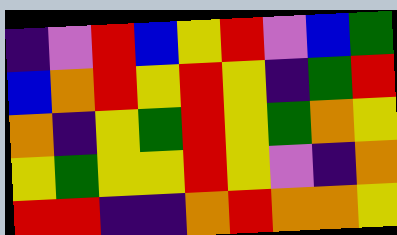[["indigo", "violet", "red", "blue", "yellow", "red", "violet", "blue", "green"], ["blue", "orange", "red", "yellow", "red", "yellow", "indigo", "green", "red"], ["orange", "indigo", "yellow", "green", "red", "yellow", "green", "orange", "yellow"], ["yellow", "green", "yellow", "yellow", "red", "yellow", "violet", "indigo", "orange"], ["red", "red", "indigo", "indigo", "orange", "red", "orange", "orange", "yellow"]]